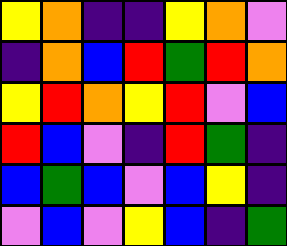[["yellow", "orange", "indigo", "indigo", "yellow", "orange", "violet"], ["indigo", "orange", "blue", "red", "green", "red", "orange"], ["yellow", "red", "orange", "yellow", "red", "violet", "blue"], ["red", "blue", "violet", "indigo", "red", "green", "indigo"], ["blue", "green", "blue", "violet", "blue", "yellow", "indigo"], ["violet", "blue", "violet", "yellow", "blue", "indigo", "green"]]